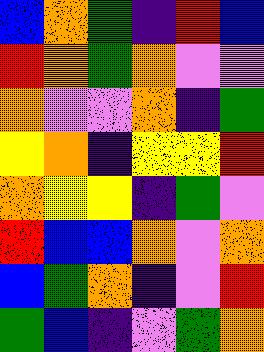[["blue", "orange", "green", "indigo", "red", "blue"], ["red", "orange", "green", "orange", "violet", "violet"], ["orange", "violet", "violet", "orange", "indigo", "green"], ["yellow", "orange", "indigo", "yellow", "yellow", "red"], ["orange", "yellow", "yellow", "indigo", "green", "violet"], ["red", "blue", "blue", "orange", "violet", "orange"], ["blue", "green", "orange", "indigo", "violet", "red"], ["green", "blue", "indigo", "violet", "green", "orange"]]